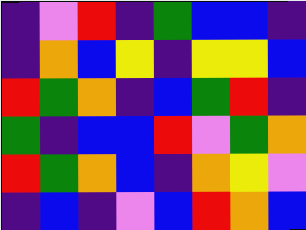[["indigo", "violet", "red", "indigo", "green", "blue", "blue", "indigo"], ["indigo", "orange", "blue", "yellow", "indigo", "yellow", "yellow", "blue"], ["red", "green", "orange", "indigo", "blue", "green", "red", "indigo"], ["green", "indigo", "blue", "blue", "red", "violet", "green", "orange"], ["red", "green", "orange", "blue", "indigo", "orange", "yellow", "violet"], ["indigo", "blue", "indigo", "violet", "blue", "red", "orange", "blue"]]